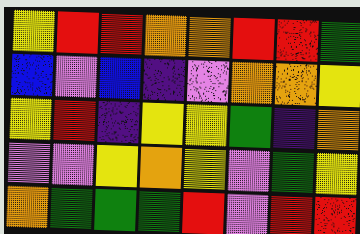[["yellow", "red", "red", "orange", "orange", "red", "red", "green"], ["blue", "violet", "blue", "indigo", "violet", "orange", "orange", "yellow"], ["yellow", "red", "indigo", "yellow", "yellow", "green", "indigo", "orange"], ["violet", "violet", "yellow", "orange", "yellow", "violet", "green", "yellow"], ["orange", "green", "green", "green", "red", "violet", "red", "red"]]